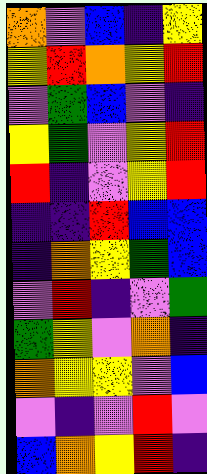[["orange", "violet", "blue", "indigo", "yellow"], ["yellow", "red", "orange", "yellow", "red"], ["violet", "green", "blue", "violet", "indigo"], ["yellow", "green", "violet", "yellow", "red"], ["red", "indigo", "violet", "yellow", "red"], ["indigo", "indigo", "red", "blue", "blue"], ["indigo", "orange", "yellow", "green", "blue"], ["violet", "red", "indigo", "violet", "green"], ["green", "yellow", "violet", "orange", "indigo"], ["orange", "yellow", "yellow", "violet", "blue"], ["violet", "indigo", "violet", "red", "violet"], ["blue", "orange", "yellow", "red", "indigo"]]